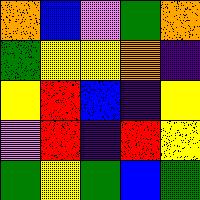[["orange", "blue", "violet", "green", "orange"], ["green", "yellow", "yellow", "orange", "indigo"], ["yellow", "red", "blue", "indigo", "yellow"], ["violet", "red", "indigo", "red", "yellow"], ["green", "yellow", "green", "blue", "green"]]